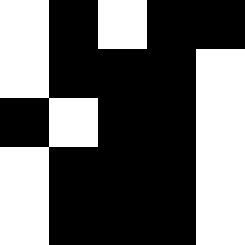[["white", "black", "white", "black", "black"], ["white", "black", "black", "black", "white"], ["black", "white", "black", "black", "white"], ["white", "black", "black", "black", "white"], ["white", "black", "black", "black", "white"]]